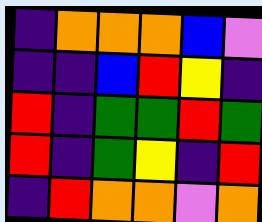[["indigo", "orange", "orange", "orange", "blue", "violet"], ["indigo", "indigo", "blue", "red", "yellow", "indigo"], ["red", "indigo", "green", "green", "red", "green"], ["red", "indigo", "green", "yellow", "indigo", "red"], ["indigo", "red", "orange", "orange", "violet", "orange"]]